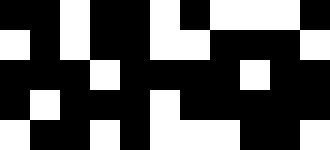[["black", "black", "white", "black", "black", "white", "black", "white", "white", "white", "black"], ["white", "black", "white", "black", "black", "white", "white", "black", "black", "black", "white"], ["black", "black", "black", "white", "black", "black", "black", "black", "white", "black", "black"], ["black", "white", "black", "black", "black", "white", "black", "black", "black", "black", "black"], ["white", "black", "black", "white", "black", "white", "white", "white", "black", "black", "white"]]